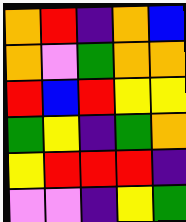[["orange", "red", "indigo", "orange", "blue"], ["orange", "violet", "green", "orange", "orange"], ["red", "blue", "red", "yellow", "yellow"], ["green", "yellow", "indigo", "green", "orange"], ["yellow", "red", "red", "red", "indigo"], ["violet", "violet", "indigo", "yellow", "green"]]